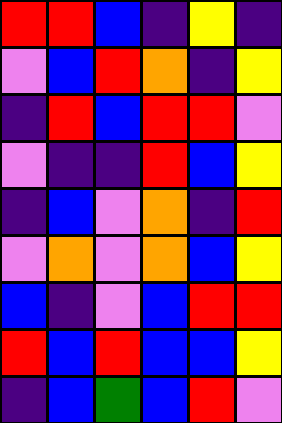[["red", "red", "blue", "indigo", "yellow", "indigo"], ["violet", "blue", "red", "orange", "indigo", "yellow"], ["indigo", "red", "blue", "red", "red", "violet"], ["violet", "indigo", "indigo", "red", "blue", "yellow"], ["indigo", "blue", "violet", "orange", "indigo", "red"], ["violet", "orange", "violet", "orange", "blue", "yellow"], ["blue", "indigo", "violet", "blue", "red", "red"], ["red", "blue", "red", "blue", "blue", "yellow"], ["indigo", "blue", "green", "blue", "red", "violet"]]